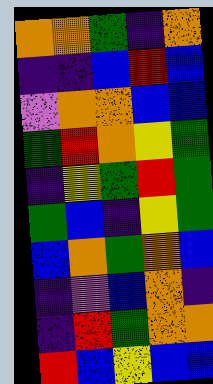[["orange", "orange", "green", "indigo", "orange"], ["indigo", "indigo", "blue", "red", "blue"], ["violet", "orange", "orange", "blue", "blue"], ["green", "red", "orange", "yellow", "green"], ["indigo", "yellow", "green", "red", "green"], ["green", "blue", "indigo", "yellow", "green"], ["blue", "orange", "green", "orange", "blue"], ["indigo", "violet", "blue", "orange", "indigo"], ["indigo", "red", "green", "orange", "orange"], ["red", "blue", "yellow", "blue", "blue"]]